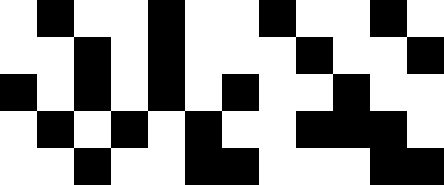[["white", "black", "white", "white", "black", "white", "white", "black", "white", "white", "black", "white"], ["white", "white", "black", "white", "black", "white", "white", "white", "black", "white", "white", "black"], ["black", "white", "black", "white", "black", "white", "black", "white", "white", "black", "white", "white"], ["white", "black", "white", "black", "white", "black", "white", "white", "black", "black", "black", "white"], ["white", "white", "black", "white", "white", "black", "black", "white", "white", "white", "black", "black"]]